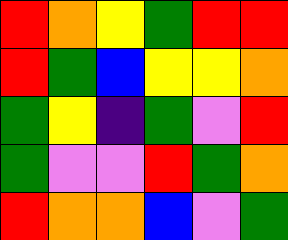[["red", "orange", "yellow", "green", "red", "red"], ["red", "green", "blue", "yellow", "yellow", "orange"], ["green", "yellow", "indigo", "green", "violet", "red"], ["green", "violet", "violet", "red", "green", "orange"], ["red", "orange", "orange", "blue", "violet", "green"]]